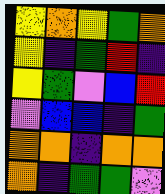[["yellow", "orange", "yellow", "green", "orange"], ["yellow", "indigo", "green", "red", "indigo"], ["yellow", "green", "violet", "blue", "red"], ["violet", "blue", "blue", "indigo", "green"], ["orange", "orange", "indigo", "orange", "orange"], ["orange", "indigo", "green", "green", "violet"]]